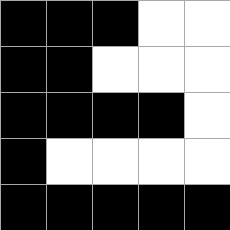[["black", "black", "black", "white", "white"], ["black", "black", "white", "white", "white"], ["black", "black", "black", "black", "white"], ["black", "white", "white", "white", "white"], ["black", "black", "black", "black", "black"]]